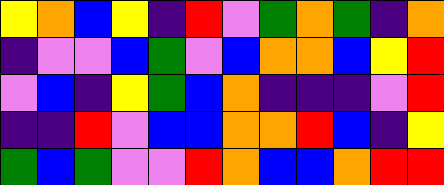[["yellow", "orange", "blue", "yellow", "indigo", "red", "violet", "green", "orange", "green", "indigo", "orange"], ["indigo", "violet", "violet", "blue", "green", "violet", "blue", "orange", "orange", "blue", "yellow", "red"], ["violet", "blue", "indigo", "yellow", "green", "blue", "orange", "indigo", "indigo", "indigo", "violet", "red"], ["indigo", "indigo", "red", "violet", "blue", "blue", "orange", "orange", "red", "blue", "indigo", "yellow"], ["green", "blue", "green", "violet", "violet", "red", "orange", "blue", "blue", "orange", "red", "red"]]